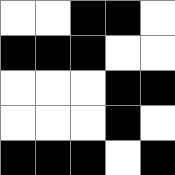[["white", "white", "black", "black", "white"], ["black", "black", "black", "white", "white"], ["white", "white", "white", "black", "black"], ["white", "white", "white", "black", "white"], ["black", "black", "black", "white", "black"]]